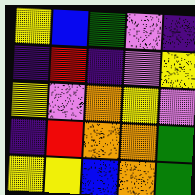[["yellow", "blue", "green", "violet", "indigo"], ["indigo", "red", "indigo", "violet", "yellow"], ["yellow", "violet", "orange", "yellow", "violet"], ["indigo", "red", "orange", "orange", "green"], ["yellow", "yellow", "blue", "orange", "green"]]